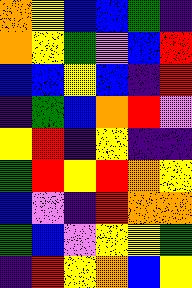[["orange", "yellow", "blue", "blue", "green", "indigo"], ["orange", "yellow", "green", "violet", "blue", "red"], ["blue", "blue", "yellow", "blue", "indigo", "red"], ["indigo", "green", "blue", "orange", "red", "violet"], ["yellow", "red", "indigo", "yellow", "indigo", "indigo"], ["green", "red", "yellow", "red", "orange", "yellow"], ["blue", "violet", "indigo", "red", "orange", "orange"], ["green", "blue", "violet", "yellow", "yellow", "green"], ["indigo", "red", "yellow", "orange", "blue", "yellow"]]